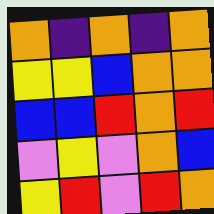[["orange", "indigo", "orange", "indigo", "orange"], ["yellow", "yellow", "blue", "orange", "orange"], ["blue", "blue", "red", "orange", "red"], ["violet", "yellow", "violet", "orange", "blue"], ["yellow", "red", "violet", "red", "orange"]]